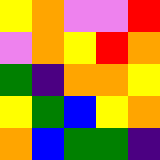[["yellow", "orange", "violet", "violet", "red"], ["violet", "orange", "yellow", "red", "orange"], ["green", "indigo", "orange", "orange", "yellow"], ["yellow", "green", "blue", "yellow", "orange"], ["orange", "blue", "green", "green", "indigo"]]